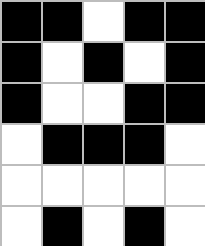[["black", "black", "white", "black", "black"], ["black", "white", "black", "white", "black"], ["black", "white", "white", "black", "black"], ["white", "black", "black", "black", "white"], ["white", "white", "white", "white", "white"], ["white", "black", "white", "black", "white"]]